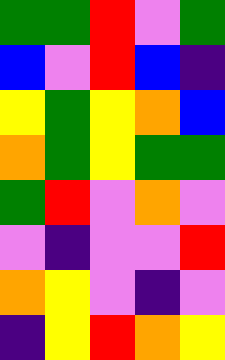[["green", "green", "red", "violet", "green"], ["blue", "violet", "red", "blue", "indigo"], ["yellow", "green", "yellow", "orange", "blue"], ["orange", "green", "yellow", "green", "green"], ["green", "red", "violet", "orange", "violet"], ["violet", "indigo", "violet", "violet", "red"], ["orange", "yellow", "violet", "indigo", "violet"], ["indigo", "yellow", "red", "orange", "yellow"]]